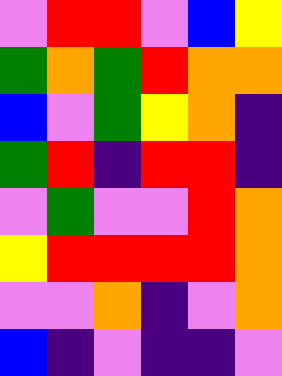[["violet", "red", "red", "violet", "blue", "yellow"], ["green", "orange", "green", "red", "orange", "orange"], ["blue", "violet", "green", "yellow", "orange", "indigo"], ["green", "red", "indigo", "red", "red", "indigo"], ["violet", "green", "violet", "violet", "red", "orange"], ["yellow", "red", "red", "red", "red", "orange"], ["violet", "violet", "orange", "indigo", "violet", "orange"], ["blue", "indigo", "violet", "indigo", "indigo", "violet"]]